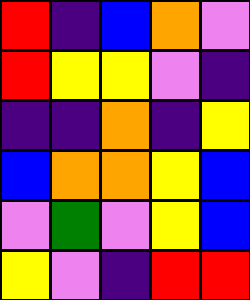[["red", "indigo", "blue", "orange", "violet"], ["red", "yellow", "yellow", "violet", "indigo"], ["indigo", "indigo", "orange", "indigo", "yellow"], ["blue", "orange", "orange", "yellow", "blue"], ["violet", "green", "violet", "yellow", "blue"], ["yellow", "violet", "indigo", "red", "red"]]